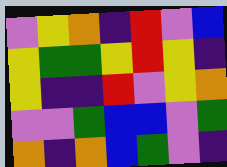[["violet", "yellow", "orange", "indigo", "red", "violet", "blue"], ["yellow", "green", "green", "yellow", "red", "yellow", "indigo"], ["yellow", "indigo", "indigo", "red", "violet", "yellow", "orange"], ["violet", "violet", "green", "blue", "blue", "violet", "green"], ["orange", "indigo", "orange", "blue", "green", "violet", "indigo"]]